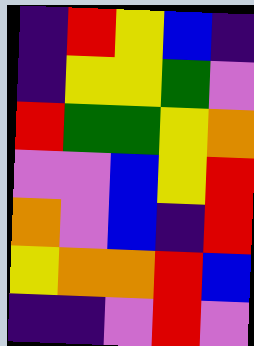[["indigo", "red", "yellow", "blue", "indigo"], ["indigo", "yellow", "yellow", "green", "violet"], ["red", "green", "green", "yellow", "orange"], ["violet", "violet", "blue", "yellow", "red"], ["orange", "violet", "blue", "indigo", "red"], ["yellow", "orange", "orange", "red", "blue"], ["indigo", "indigo", "violet", "red", "violet"]]